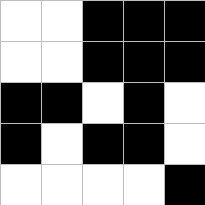[["white", "white", "black", "black", "black"], ["white", "white", "black", "black", "black"], ["black", "black", "white", "black", "white"], ["black", "white", "black", "black", "white"], ["white", "white", "white", "white", "black"]]